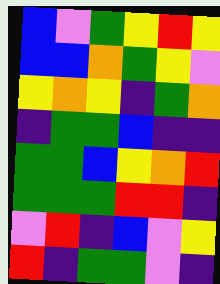[["blue", "violet", "green", "yellow", "red", "yellow"], ["blue", "blue", "orange", "green", "yellow", "violet"], ["yellow", "orange", "yellow", "indigo", "green", "orange"], ["indigo", "green", "green", "blue", "indigo", "indigo"], ["green", "green", "blue", "yellow", "orange", "red"], ["green", "green", "green", "red", "red", "indigo"], ["violet", "red", "indigo", "blue", "violet", "yellow"], ["red", "indigo", "green", "green", "violet", "indigo"]]